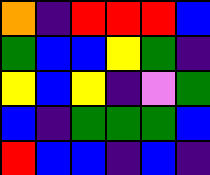[["orange", "indigo", "red", "red", "red", "blue"], ["green", "blue", "blue", "yellow", "green", "indigo"], ["yellow", "blue", "yellow", "indigo", "violet", "green"], ["blue", "indigo", "green", "green", "green", "blue"], ["red", "blue", "blue", "indigo", "blue", "indigo"]]